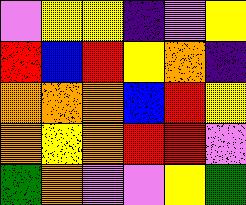[["violet", "yellow", "yellow", "indigo", "violet", "yellow"], ["red", "blue", "red", "yellow", "orange", "indigo"], ["orange", "orange", "orange", "blue", "red", "yellow"], ["orange", "yellow", "orange", "red", "red", "violet"], ["green", "orange", "violet", "violet", "yellow", "green"]]